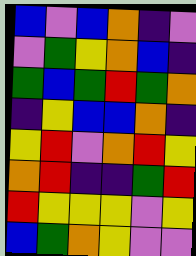[["blue", "violet", "blue", "orange", "indigo", "violet"], ["violet", "green", "yellow", "orange", "blue", "indigo"], ["green", "blue", "green", "red", "green", "orange"], ["indigo", "yellow", "blue", "blue", "orange", "indigo"], ["yellow", "red", "violet", "orange", "red", "yellow"], ["orange", "red", "indigo", "indigo", "green", "red"], ["red", "yellow", "yellow", "yellow", "violet", "yellow"], ["blue", "green", "orange", "yellow", "violet", "violet"]]